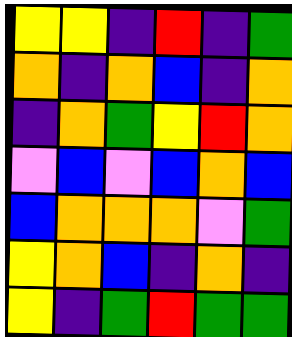[["yellow", "yellow", "indigo", "red", "indigo", "green"], ["orange", "indigo", "orange", "blue", "indigo", "orange"], ["indigo", "orange", "green", "yellow", "red", "orange"], ["violet", "blue", "violet", "blue", "orange", "blue"], ["blue", "orange", "orange", "orange", "violet", "green"], ["yellow", "orange", "blue", "indigo", "orange", "indigo"], ["yellow", "indigo", "green", "red", "green", "green"]]